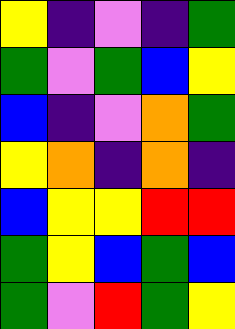[["yellow", "indigo", "violet", "indigo", "green"], ["green", "violet", "green", "blue", "yellow"], ["blue", "indigo", "violet", "orange", "green"], ["yellow", "orange", "indigo", "orange", "indigo"], ["blue", "yellow", "yellow", "red", "red"], ["green", "yellow", "blue", "green", "blue"], ["green", "violet", "red", "green", "yellow"]]